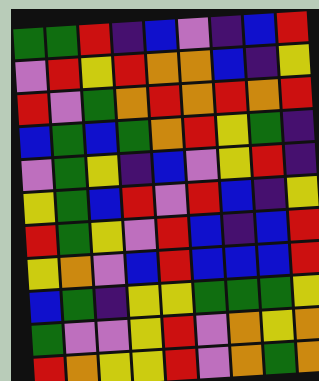[["green", "green", "red", "indigo", "blue", "violet", "indigo", "blue", "red"], ["violet", "red", "yellow", "red", "orange", "orange", "blue", "indigo", "yellow"], ["red", "violet", "green", "orange", "red", "orange", "red", "orange", "red"], ["blue", "green", "blue", "green", "orange", "red", "yellow", "green", "indigo"], ["violet", "green", "yellow", "indigo", "blue", "violet", "yellow", "red", "indigo"], ["yellow", "green", "blue", "red", "violet", "red", "blue", "indigo", "yellow"], ["red", "green", "yellow", "violet", "red", "blue", "indigo", "blue", "red"], ["yellow", "orange", "violet", "blue", "red", "blue", "blue", "blue", "red"], ["blue", "green", "indigo", "yellow", "yellow", "green", "green", "green", "yellow"], ["green", "violet", "violet", "yellow", "red", "violet", "orange", "yellow", "orange"], ["red", "orange", "yellow", "yellow", "red", "violet", "orange", "green", "orange"]]